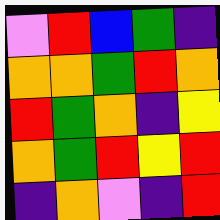[["violet", "red", "blue", "green", "indigo"], ["orange", "orange", "green", "red", "orange"], ["red", "green", "orange", "indigo", "yellow"], ["orange", "green", "red", "yellow", "red"], ["indigo", "orange", "violet", "indigo", "red"]]